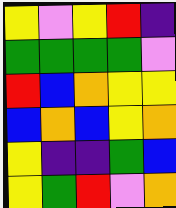[["yellow", "violet", "yellow", "red", "indigo"], ["green", "green", "green", "green", "violet"], ["red", "blue", "orange", "yellow", "yellow"], ["blue", "orange", "blue", "yellow", "orange"], ["yellow", "indigo", "indigo", "green", "blue"], ["yellow", "green", "red", "violet", "orange"]]